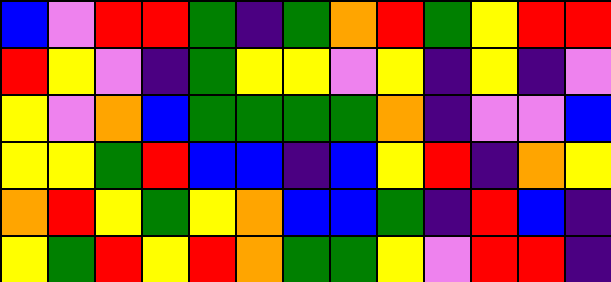[["blue", "violet", "red", "red", "green", "indigo", "green", "orange", "red", "green", "yellow", "red", "red"], ["red", "yellow", "violet", "indigo", "green", "yellow", "yellow", "violet", "yellow", "indigo", "yellow", "indigo", "violet"], ["yellow", "violet", "orange", "blue", "green", "green", "green", "green", "orange", "indigo", "violet", "violet", "blue"], ["yellow", "yellow", "green", "red", "blue", "blue", "indigo", "blue", "yellow", "red", "indigo", "orange", "yellow"], ["orange", "red", "yellow", "green", "yellow", "orange", "blue", "blue", "green", "indigo", "red", "blue", "indigo"], ["yellow", "green", "red", "yellow", "red", "orange", "green", "green", "yellow", "violet", "red", "red", "indigo"]]